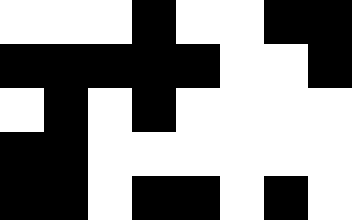[["white", "white", "white", "black", "white", "white", "black", "black"], ["black", "black", "black", "black", "black", "white", "white", "black"], ["white", "black", "white", "black", "white", "white", "white", "white"], ["black", "black", "white", "white", "white", "white", "white", "white"], ["black", "black", "white", "black", "black", "white", "black", "white"]]